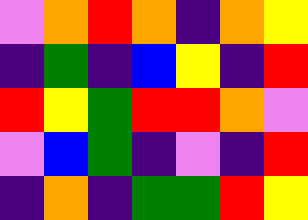[["violet", "orange", "red", "orange", "indigo", "orange", "yellow"], ["indigo", "green", "indigo", "blue", "yellow", "indigo", "red"], ["red", "yellow", "green", "red", "red", "orange", "violet"], ["violet", "blue", "green", "indigo", "violet", "indigo", "red"], ["indigo", "orange", "indigo", "green", "green", "red", "yellow"]]